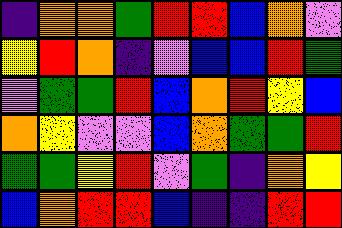[["indigo", "orange", "orange", "green", "red", "red", "blue", "orange", "violet"], ["yellow", "red", "orange", "indigo", "violet", "blue", "blue", "red", "green"], ["violet", "green", "green", "red", "blue", "orange", "red", "yellow", "blue"], ["orange", "yellow", "violet", "violet", "blue", "orange", "green", "green", "red"], ["green", "green", "yellow", "red", "violet", "green", "indigo", "orange", "yellow"], ["blue", "orange", "red", "red", "blue", "indigo", "indigo", "red", "red"]]